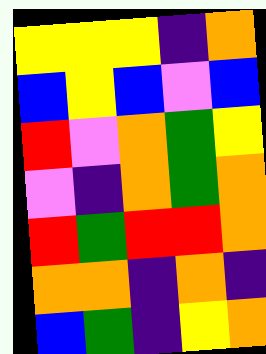[["yellow", "yellow", "yellow", "indigo", "orange"], ["blue", "yellow", "blue", "violet", "blue"], ["red", "violet", "orange", "green", "yellow"], ["violet", "indigo", "orange", "green", "orange"], ["red", "green", "red", "red", "orange"], ["orange", "orange", "indigo", "orange", "indigo"], ["blue", "green", "indigo", "yellow", "orange"]]